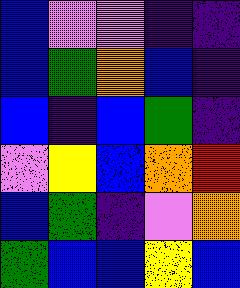[["blue", "violet", "violet", "indigo", "indigo"], ["blue", "green", "orange", "blue", "indigo"], ["blue", "indigo", "blue", "green", "indigo"], ["violet", "yellow", "blue", "orange", "red"], ["blue", "green", "indigo", "violet", "orange"], ["green", "blue", "blue", "yellow", "blue"]]